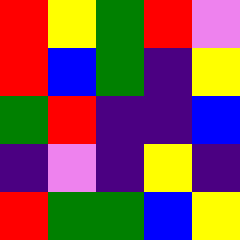[["red", "yellow", "green", "red", "violet"], ["red", "blue", "green", "indigo", "yellow"], ["green", "red", "indigo", "indigo", "blue"], ["indigo", "violet", "indigo", "yellow", "indigo"], ["red", "green", "green", "blue", "yellow"]]